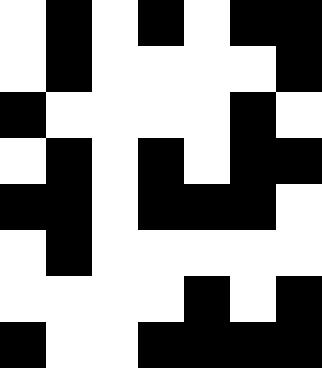[["white", "black", "white", "black", "white", "black", "black"], ["white", "black", "white", "white", "white", "white", "black"], ["black", "white", "white", "white", "white", "black", "white"], ["white", "black", "white", "black", "white", "black", "black"], ["black", "black", "white", "black", "black", "black", "white"], ["white", "black", "white", "white", "white", "white", "white"], ["white", "white", "white", "white", "black", "white", "black"], ["black", "white", "white", "black", "black", "black", "black"]]